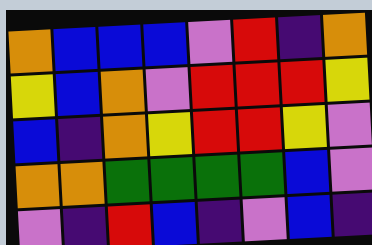[["orange", "blue", "blue", "blue", "violet", "red", "indigo", "orange"], ["yellow", "blue", "orange", "violet", "red", "red", "red", "yellow"], ["blue", "indigo", "orange", "yellow", "red", "red", "yellow", "violet"], ["orange", "orange", "green", "green", "green", "green", "blue", "violet"], ["violet", "indigo", "red", "blue", "indigo", "violet", "blue", "indigo"]]